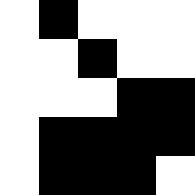[["white", "black", "white", "white", "white"], ["white", "white", "black", "white", "white"], ["white", "white", "white", "black", "black"], ["white", "black", "black", "black", "black"], ["white", "black", "black", "black", "white"]]